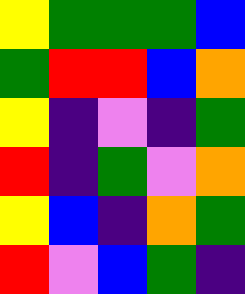[["yellow", "green", "green", "green", "blue"], ["green", "red", "red", "blue", "orange"], ["yellow", "indigo", "violet", "indigo", "green"], ["red", "indigo", "green", "violet", "orange"], ["yellow", "blue", "indigo", "orange", "green"], ["red", "violet", "blue", "green", "indigo"]]